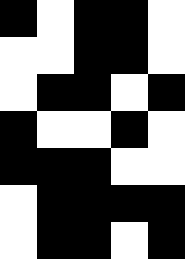[["black", "white", "black", "black", "white"], ["white", "white", "black", "black", "white"], ["white", "black", "black", "white", "black"], ["black", "white", "white", "black", "white"], ["black", "black", "black", "white", "white"], ["white", "black", "black", "black", "black"], ["white", "black", "black", "white", "black"]]